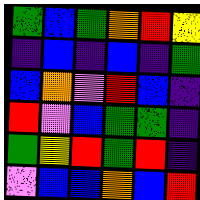[["green", "blue", "green", "orange", "red", "yellow"], ["indigo", "blue", "indigo", "blue", "indigo", "green"], ["blue", "orange", "violet", "red", "blue", "indigo"], ["red", "violet", "blue", "green", "green", "indigo"], ["green", "yellow", "red", "green", "red", "indigo"], ["violet", "blue", "blue", "orange", "blue", "red"]]